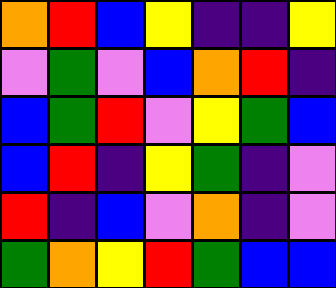[["orange", "red", "blue", "yellow", "indigo", "indigo", "yellow"], ["violet", "green", "violet", "blue", "orange", "red", "indigo"], ["blue", "green", "red", "violet", "yellow", "green", "blue"], ["blue", "red", "indigo", "yellow", "green", "indigo", "violet"], ["red", "indigo", "blue", "violet", "orange", "indigo", "violet"], ["green", "orange", "yellow", "red", "green", "blue", "blue"]]